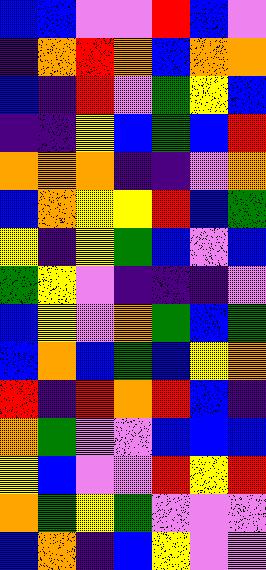[["blue", "blue", "violet", "violet", "red", "blue", "violet"], ["indigo", "orange", "red", "orange", "blue", "orange", "orange"], ["blue", "indigo", "red", "violet", "green", "yellow", "blue"], ["indigo", "indigo", "yellow", "blue", "green", "blue", "red"], ["orange", "orange", "orange", "indigo", "indigo", "violet", "orange"], ["blue", "orange", "yellow", "yellow", "red", "blue", "green"], ["yellow", "indigo", "yellow", "green", "blue", "violet", "blue"], ["green", "yellow", "violet", "indigo", "indigo", "indigo", "violet"], ["blue", "yellow", "violet", "orange", "green", "blue", "green"], ["blue", "orange", "blue", "green", "blue", "yellow", "orange"], ["red", "indigo", "red", "orange", "red", "blue", "indigo"], ["orange", "green", "violet", "violet", "blue", "blue", "blue"], ["yellow", "blue", "violet", "violet", "red", "yellow", "red"], ["orange", "green", "yellow", "green", "violet", "violet", "violet"], ["blue", "orange", "indigo", "blue", "yellow", "violet", "violet"]]